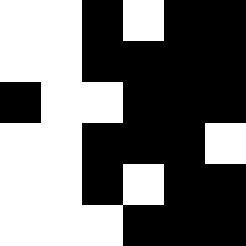[["white", "white", "black", "white", "black", "black"], ["white", "white", "black", "black", "black", "black"], ["black", "white", "white", "black", "black", "black"], ["white", "white", "black", "black", "black", "white"], ["white", "white", "black", "white", "black", "black"], ["white", "white", "white", "black", "black", "black"]]